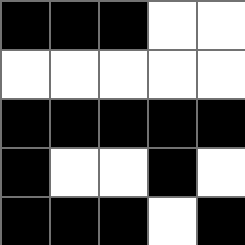[["black", "black", "black", "white", "white"], ["white", "white", "white", "white", "white"], ["black", "black", "black", "black", "black"], ["black", "white", "white", "black", "white"], ["black", "black", "black", "white", "black"]]